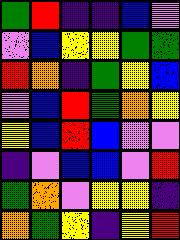[["green", "red", "indigo", "indigo", "blue", "violet"], ["violet", "blue", "yellow", "yellow", "green", "green"], ["red", "orange", "indigo", "green", "yellow", "blue"], ["violet", "blue", "red", "green", "orange", "yellow"], ["yellow", "blue", "red", "blue", "violet", "violet"], ["indigo", "violet", "blue", "blue", "violet", "red"], ["green", "orange", "violet", "yellow", "yellow", "indigo"], ["orange", "green", "yellow", "indigo", "yellow", "red"]]